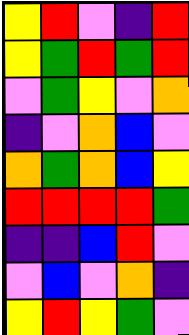[["yellow", "red", "violet", "indigo", "red"], ["yellow", "green", "red", "green", "red"], ["violet", "green", "yellow", "violet", "orange"], ["indigo", "violet", "orange", "blue", "violet"], ["orange", "green", "orange", "blue", "yellow"], ["red", "red", "red", "red", "green"], ["indigo", "indigo", "blue", "red", "violet"], ["violet", "blue", "violet", "orange", "indigo"], ["yellow", "red", "yellow", "green", "violet"]]